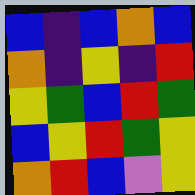[["blue", "indigo", "blue", "orange", "blue"], ["orange", "indigo", "yellow", "indigo", "red"], ["yellow", "green", "blue", "red", "green"], ["blue", "yellow", "red", "green", "yellow"], ["orange", "red", "blue", "violet", "yellow"]]